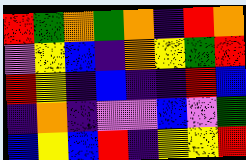[["red", "green", "orange", "green", "orange", "indigo", "red", "orange"], ["violet", "yellow", "blue", "indigo", "orange", "yellow", "green", "red"], ["red", "yellow", "indigo", "blue", "indigo", "indigo", "red", "blue"], ["indigo", "orange", "indigo", "violet", "violet", "blue", "violet", "green"], ["blue", "yellow", "blue", "red", "indigo", "yellow", "yellow", "red"]]